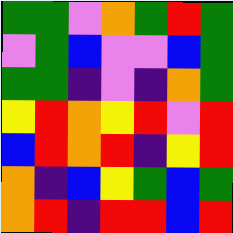[["green", "green", "violet", "orange", "green", "red", "green"], ["violet", "green", "blue", "violet", "violet", "blue", "green"], ["green", "green", "indigo", "violet", "indigo", "orange", "green"], ["yellow", "red", "orange", "yellow", "red", "violet", "red"], ["blue", "red", "orange", "red", "indigo", "yellow", "red"], ["orange", "indigo", "blue", "yellow", "green", "blue", "green"], ["orange", "red", "indigo", "red", "red", "blue", "red"]]